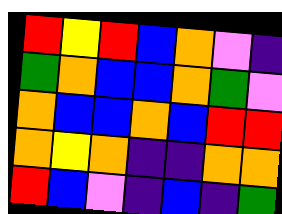[["red", "yellow", "red", "blue", "orange", "violet", "indigo"], ["green", "orange", "blue", "blue", "orange", "green", "violet"], ["orange", "blue", "blue", "orange", "blue", "red", "red"], ["orange", "yellow", "orange", "indigo", "indigo", "orange", "orange"], ["red", "blue", "violet", "indigo", "blue", "indigo", "green"]]